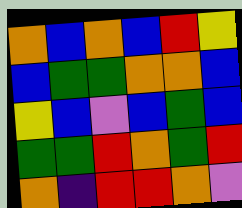[["orange", "blue", "orange", "blue", "red", "yellow"], ["blue", "green", "green", "orange", "orange", "blue"], ["yellow", "blue", "violet", "blue", "green", "blue"], ["green", "green", "red", "orange", "green", "red"], ["orange", "indigo", "red", "red", "orange", "violet"]]